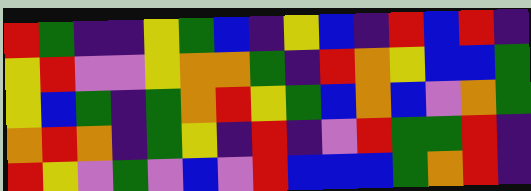[["red", "green", "indigo", "indigo", "yellow", "green", "blue", "indigo", "yellow", "blue", "indigo", "red", "blue", "red", "indigo"], ["yellow", "red", "violet", "violet", "yellow", "orange", "orange", "green", "indigo", "red", "orange", "yellow", "blue", "blue", "green"], ["yellow", "blue", "green", "indigo", "green", "orange", "red", "yellow", "green", "blue", "orange", "blue", "violet", "orange", "green"], ["orange", "red", "orange", "indigo", "green", "yellow", "indigo", "red", "indigo", "violet", "red", "green", "green", "red", "indigo"], ["red", "yellow", "violet", "green", "violet", "blue", "violet", "red", "blue", "blue", "blue", "green", "orange", "red", "indigo"]]